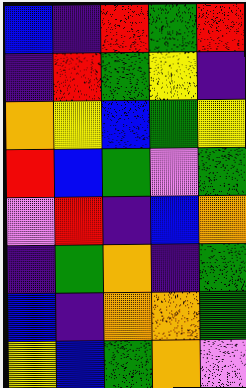[["blue", "indigo", "red", "green", "red"], ["indigo", "red", "green", "yellow", "indigo"], ["orange", "yellow", "blue", "green", "yellow"], ["red", "blue", "green", "violet", "green"], ["violet", "red", "indigo", "blue", "orange"], ["indigo", "green", "orange", "indigo", "green"], ["blue", "indigo", "orange", "orange", "green"], ["yellow", "blue", "green", "orange", "violet"]]